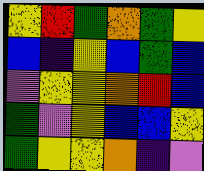[["yellow", "red", "green", "orange", "green", "yellow"], ["blue", "indigo", "yellow", "blue", "green", "blue"], ["violet", "yellow", "yellow", "orange", "red", "blue"], ["green", "violet", "yellow", "blue", "blue", "yellow"], ["green", "yellow", "yellow", "orange", "indigo", "violet"]]